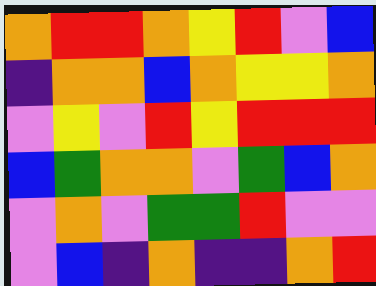[["orange", "red", "red", "orange", "yellow", "red", "violet", "blue"], ["indigo", "orange", "orange", "blue", "orange", "yellow", "yellow", "orange"], ["violet", "yellow", "violet", "red", "yellow", "red", "red", "red"], ["blue", "green", "orange", "orange", "violet", "green", "blue", "orange"], ["violet", "orange", "violet", "green", "green", "red", "violet", "violet"], ["violet", "blue", "indigo", "orange", "indigo", "indigo", "orange", "red"]]